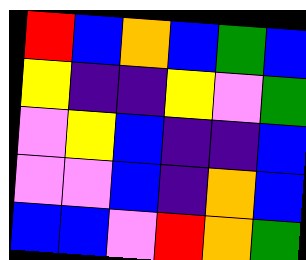[["red", "blue", "orange", "blue", "green", "blue"], ["yellow", "indigo", "indigo", "yellow", "violet", "green"], ["violet", "yellow", "blue", "indigo", "indigo", "blue"], ["violet", "violet", "blue", "indigo", "orange", "blue"], ["blue", "blue", "violet", "red", "orange", "green"]]